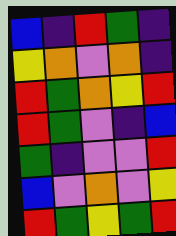[["blue", "indigo", "red", "green", "indigo"], ["yellow", "orange", "violet", "orange", "indigo"], ["red", "green", "orange", "yellow", "red"], ["red", "green", "violet", "indigo", "blue"], ["green", "indigo", "violet", "violet", "red"], ["blue", "violet", "orange", "violet", "yellow"], ["red", "green", "yellow", "green", "red"]]